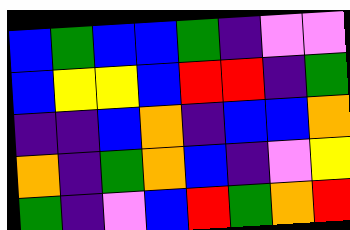[["blue", "green", "blue", "blue", "green", "indigo", "violet", "violet"], ["blue", "yellow", "yellow", "blue", "red", "red", "indigo", "green"], ["indigo", "indigo", "blue", "orange", "indigo", "blue", "blue", "orange"], ["orange", "indigo", "green", "orange", "blue", "indigo", "violet", "yellow"], ["green", "indigo", "violet", "blue", "red", "green", "orange", "red"]]